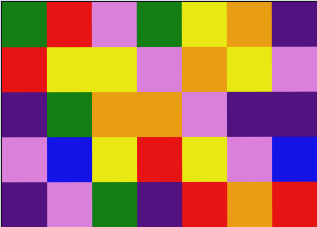[["green", "red", "violet", "green", "yellow", "orange", "indigo"], ["red", "yellow", "yellow", "violet", "orange", "yellow", "violet"], ["indigo", "green", "orange", "orange", "violet", "indigo", "indigo"], ["violet", "blue", "yellow", "red", "yellow", "violet", "blue"], ["indigo", "violet", "green", "indigo", "red", "orange", "red"]]